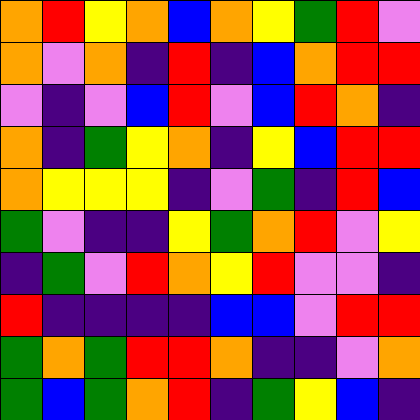[["orange", "red", "yellow", "orange", "blue", "orange", "yellow", "green", "red", "violet"], ["orange", "violet", "orange", "indigo", "red", "indigo", "blue", "orange", "red", "red"], ["violet", "indigo", "violet", "blue", "red", "violet", "blue", "red", "orange", "indigo"], ["orange", "indigo", "green", "yellow", "orange", "indigo", "yellow", "blue", "red", "red"], ["orange", "yellow", "yellow", "yellow", "indigo", "violet", "green", "indigo", "red", "blue"], ["green", "violet", "indigo", "indigo", "yellow", "green", "orange", "red", "violet", "yellow"], ["indigo", "green", "violet", "red", "orange", "yellow", "red", "violet", "violet", "indigo"], ["red", "indigo", "indigo", "indigo", "indigo", "blue", "blue", "violet", "red", "red"], ["green", "orange", "green", "red", "red", "orange", "indigo", "indigo", "violet", "orange"], ["green", "blue", "green", "orange", "red", "indigo", "green", "yellow", "blue", "indigo"]]